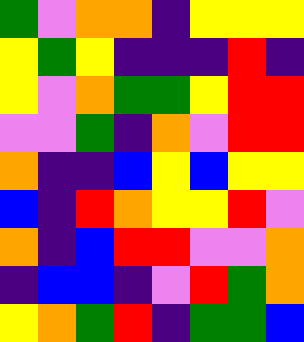[["green", "violet", "orange", "orange", "indigo", "yellow", "yellow", "yellow"], ["yellow", "green", "yellow", "indigo", "indigo", "indigo", "red", "indigo"], ["yellow", "violet", "orange", "green", "green", "yellow", "red", "red"], ["violet", "violet", "green", "indigo", "orange", "violet", "red", "red"], ["orange", "indigo", "indigo", "blue", "yellow", "blue", "yellow", "yellow"], ["blue", "indigo", "red", "orange", "yellow", "yellow", "red", "violet"], ["orange", "indigo", "blue", "red", "red", "violet", "violet", "orange"], ["indigo", "blue", "blue", "indigo", "violet", "red", "green", "orange"], ["yellow", "orange", "green", "red", "indigo", "green", "green", "blue"]]